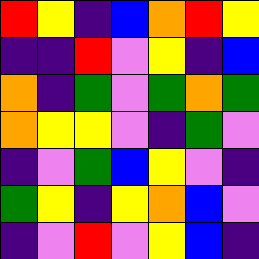[["red", "yellow", "indigo", "blue", "orange", "red", "yellow"], ["indigo", "indigo", "red", "violet", "yellow", "indigo", "blue"], ["orange", "indigo", "green", "violet", "green", "orange", "green"], ["orange", "yellow", "yellow", "violet", "indigo", "green", "violet"], ["indigo", "violet", "green", "blue", "yellow", "violet", "indigo"], ["green", "yellow", "indigo", "yellow", "orange", "blue", "violet"], ["indigo", "violet", "red", "violet", "yellow", "blue", "indigo"]]